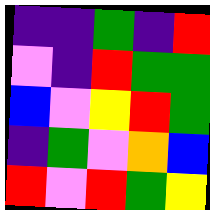[["indigo", "indigo", "green", "indigo", "red"], ["violet", "indigo", "red", "green", "green"], ["blue", "violet", "yellow", "red", "green"], ["indigo", "green", "violet", "orange", "blue"], ["red", "violet", "red", "green", "yellow"]]